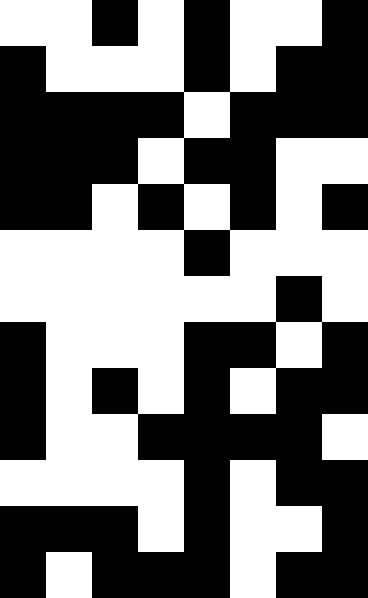[["white", "white", "black", "white", "black", "white", "white", "black"], ["black", "white", "white", "white", "black", "white", "black", "black"], ["black", "black", "black", "black", "white", "black", "black", "black"], ["black", "black", "black", "white", "black", "black", "white", "white"], ["black", "black", "white", "black", "white", "black", "white", "black"], ["white", "white", "white", "white", "black", "white", "white", "white"], ["white", "white", "white", "white", "white", "white", "black", "white"], ["black", "white", "white", "white", "black", "black", "white", "black"], ["black", "white", "black", "white", "black", "white", "black", "black"], ["black", "white", "white", "black", "black", "black", "black", "white"], ["white", "white", "white", "white", "black", "white", "black", "black"], ["black", "black", "black", "white", "black", "white", "white", "black"], ["black", "white", "black", "black", "black", "white", "black", "black"]]